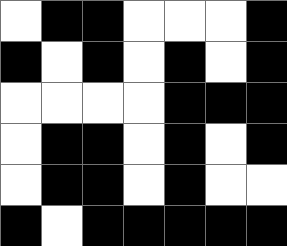[["white", "black", "black", "white", "white", "white", "black"], ["black", "white", "black", "white", "black", "white", "black"], ["white", "white", "white", "white", "black", "black", "black"], ["white", "black", "black", "white", "black", "white", "black"], ["white", "black", "black", "white", "black", "white", "white"], ["black", "white", "black", "black", "black", "black", "black"]]